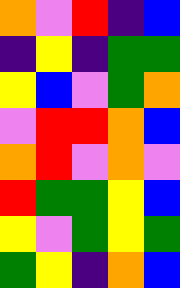[["orange", "violet", "red", "indigo", "blue"], ["indigo", "yellow", "indigo", "green", "green"], ["yellow", "blue", "violet", "green", "orange"], ["violet", "red", "red", "orange", "blue"], ["orange", "red", "violet", "orange", "violet"], ["red", "green", "green", "yellow", "blue"], ["yellow", "violet", "green", "yellow", "green"], ["green", "yellow", "indigo", "orange", "blue"]]